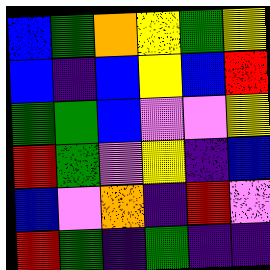[["blue", "green", "orange", "yellow", "green", "yellow"], ["blue", "indigo", "blue", "yellow", "blue", "red"], ["green", "green", "blue", "violet", "violet", "yellow"], ["red", "green", "violet", "yellow", "indigo", "blue"], ["blue", "violet", "orange", "indigo", "red", "violet"], ["red", "green", "indigo", "green", "indigo", "indigo"]]